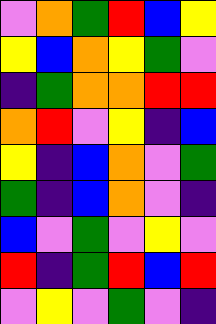[["violet", "orange", "green", "red", "blue", "yellow"], ["yellow", "blue", "orange", "yellow", "green", "violet"], ["indigo", "green", "orange", "orange", "red", "red"], ["orange", "red", "violet", "yellow", "indigo", "blue"], ["yellow", "indigo", "blue", "orange", "violet", "green"], ["green", "indigo", "blue", "orange", "violet", "indigo"], ["blue", "violet", "green", "violet", "yellow", "violet"], ["red", "indigo", "green", "red", "blue", "red"], ["violet", "yellow", "violet", "green", "violet", "indigo"]]